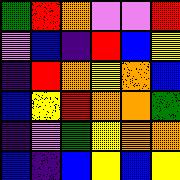[["green", "red", "orange", "violet", "violet", "red"], ["violet", "blue", "indigo", "red", "blue", "yellow"], ["indigo", "red", "orange", "yellow", "orange", "blue"], ["blue", "yellow", "red", "orange", "orange", "green"], ["indigo", "violet", "green", "yellow", "orange", "orange"], ["blue", "indigo", "blue", "yellow", "blue", "yellow"]]